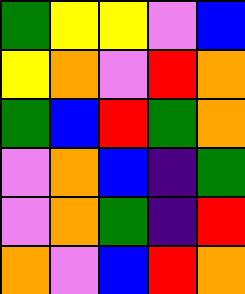[["green", "yellow", "yellow", "violet", "blue"], ["yellow", "orange", "violet", "red", "orange"], ["green", "blue", "red", "green", "orange"], ["violet", "orange", "blue", "indigo", "green"], ["violet", "orange", "green", "indigo", "red"], ["orange", "violet", "blue", "red", "orange"]]